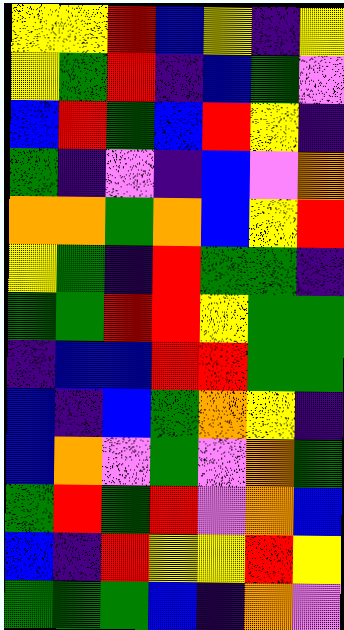[["yellow", "yellow", "red", "blue", "yellow", "indigo", "yellow"], ["yellow", "green", "red", "indigo", "blue", "green", "violet"], ["blue", "red", "green", "blue", "red", "yellow", "indigo"], ["green", "indigo", "violet", "indigo", "blue", "violet", "orange"], ["orange", "orange", "green", "orange", "blue", "yellow", "red"], ["yellow", "green", "indigo", "red", "green", "green", "indigo"], ["green", "green", "red", "red", "yellow", "green", "green"], ["indigo", "blue", "blue", "red", "red", "green", "green"], ["blue", "indigo", "blue", "green", "orange", "yellow", "indigo"], ["blue", "orange", "violet", "green", "violet", "orange", "green"], ["green", "red", "green", "red", "violet", "orange", "blue"], ["blue", "indigo", "red", "yellow", "yellow", "red", "yellow"], ["green", "green", "green", "blue", "indigo", "orange", "violet"]]